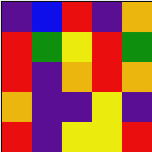[["indigo", "blue", "red", "indigo", "orange"], ["red", "green", "yellow", "red", "green"], ["red", "indigo", "orange", "red", "orange"], ["orange", "indigo", "indigo", "yellow", "indigo"], ["red", "indigo", "yellow", "yellow", "red"]]